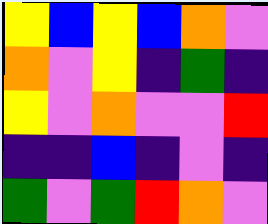[["yellow", "blue", "yellow", "blue", "orange", "violet"], ["orange", "violet", "yellow", "indigo", "green", "indigo"], ["yellow", "violet", "orange", "violet", "violet", "red"], ["indigo", "indigo", "blue", "indigo", "violet", "indigo"], ["green", "violet", "green", "red", "orange", "violet"]]